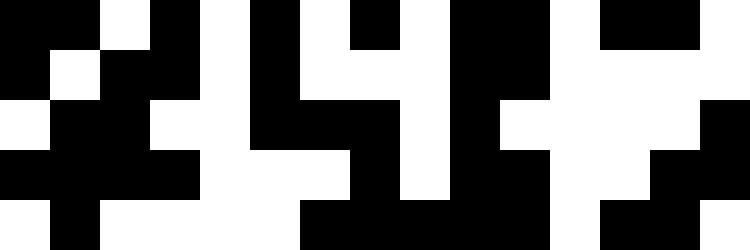[["black", "black", "white", "black", "white", "black", "white", "black", "white", "black", "black", "white", "black", "black", "white"], ["black", "white", "black", "black", "white", "black", "white", "white", "white", "black", "black", "white", "white", "white", "white"], ["white", "black", "black", "white", "white", "black", "black", "black", "white", "black", "white", "white", "white", "white", "black"], ["black", "black", "black", "black", "white", "white", "white", "black", "white", "black", "black", "white", "white", "black", "black"], ["white", "black", "white", "white", "white", "white", "black", "black", "black", "black", "black", "white", "black", "black", "white"]]